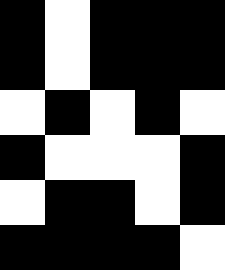[["black", "white", "black", "black", "black"], ["black", "white", "black", "black", "black"], ["white", "black", "white", "black", "white"], ["black", "white", "white", "white", "black"], ["white", "black", "black", "white", "black"], ["black", "black", "black", "black", "white"]]